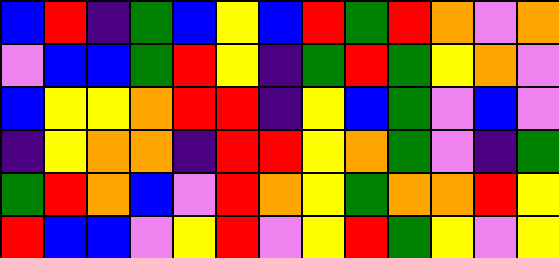[["blue", "red", "indigo", "green", "blue", "yellow", "blue", "red", "green", "red", "orange", "violet", "orange"], ["violet", "blue", "blue", "green", "red", "yellow", "indigo", "green", "red", "green", "yellow", "orange", "violet"], ["blue", "yellow", "yellow", "orange", "red", "red", "indigo", "yellow", "blue", "green", "violet", "blue", "violet"], ["indigo", "yellow", "orange", "orange", "indigo", "red", "red", "yellow", "orange", "green", "violet", "indigo", "green"], ["green", "red", "orange", "blue", "violet", "red", "orange", "yellow", "green", "orange", "orange", "red", "yellow"], ["red", "blue", "blue", "violet", "yellow", "red", "violet", "yellow", "red", "green", "yellow", "violet", "yellow"]]